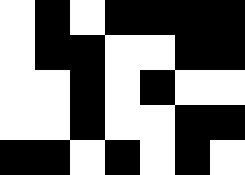[["white", "black", "white", "black", "black", "black", "black"], ["white", "black", "black", "white", "white", "black", "black"], ["white", "white", "black", "white", "black", "white", "white"], ["white", "white", "black", "white", "white", "black", "black"], ["black", "black", "white", "black", "white", "black", "white"]]